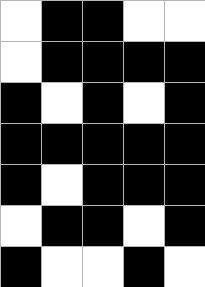[["white", "black", "black", "white", "white"], ["white", "black", "black", "black", "black"], ["black", "white", "black", "white", "black"], ["black", "black", "black", "black", "black"], ["black", "white", "black", "black", "black"], ["white", "black", "black", "white", "black"], ["black", "white", "white", "black", "white"]]